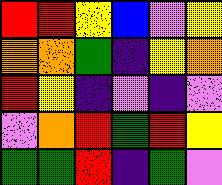[["red", "red", "yellow", "blue", "violet", "yellow"], ["orange", "orange", "green", "indigo", "yellow", "orange"], ["red", "yellow", "indigo", "violet", "indigo", "violet"], ["violet", "orange", "red", "green", "red", "yellow"], ["green", "green", "red", "indigo", "green", "violet"]]